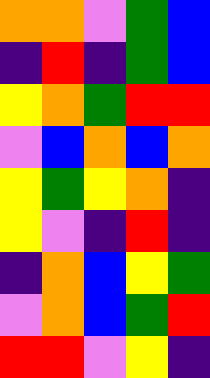[["orange", "orange", "violet", "green", "blue"], ["indigo", "red", "indigo", "green", "blue"], ["yellow", "orange", "green", "red", "red"], ["violet", "blue", "orange", "blue", "orange"], ["yellow", "green", "yellow", "orange", "indigo"], ["yellow", "violet", "indigo", "red", "indigo"], ["indigo", "orange", "blue", "yellow", "green"], ["violet", "orange", "blue", "green", "red"], ["red", "red", "violet", "yellow", "indigo"]]